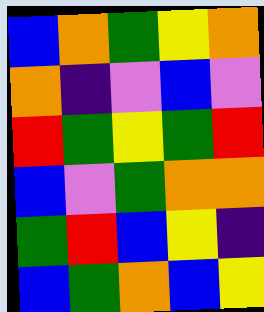[["blue", "orange", "green", "yellow", "orange"], ["orange", "indigo", "violet", "blue", "violet"], ["red", "green", "yellow", "green", "red"], ["blue", "violet", "green", "orange", "orange"], ["green", "red", "blue", "yellow", "indigo"], ["blue", "green", "orange", "blue", "yellow"]]